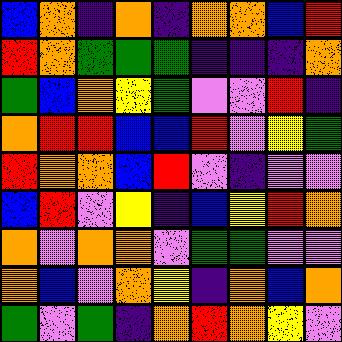[["blue", "orange", "indigo", "orange", "indigo", "orange", "orange", "blue", "red"], ["red", "orange", "green", "green", "green", "indigo", "indigo", "indigo", "orange"], ["green", "blue", "orange", "yellow", "green", "violet", "violet", "red", "indigo"], ["orange", "red", "red", "blue", "blue", "red", "violet", "yellow", "green"], ["red", "orange", "orange", "blue", "red", "violet", "indigo", "violet", "violet"], ["blue", "red", "violet", "yellow", "indigo", "blue", "yellow", "red", "orange"], ["orange", "violet", "orange", "orange", "violet", "green", "green", "violet", "violet"], ["orange", "blue", "violet", "orange", "yellow", "indigo", "orange", "blue", "orange"], ["green", "violet", "green", "indigo", "orange", "red", "orange", "yellow", "violet"]]